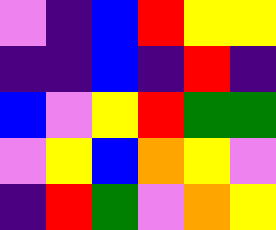[["violet", "indigo", "blue", "red", "yellow", "yellow"], ["indigo", "indigo", "blue", "indigo", "red", "indigo"], ["blue", "violet", "yellow", "red", "green", "green"], ["violet", "yellow", "blue", "orange", "yellow", "violet"], ["indigo", "red", "green", "violet", "orange", "yellow"]]